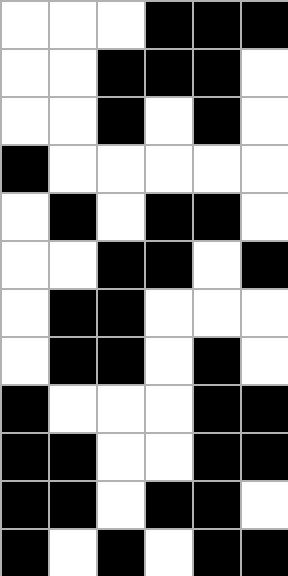[["white", "white", "white", "black", "black", "black"], ["white", "white", "black", "black", "black", "white"], ["white", "white", "black", "white", "black", "white"], ["black", "white", "white", "white", "white", "white"], ["white", "black", "white", "black", "black", "white"], ["white", "white", "black", "black", "white", "black"], ["white", "black", "black", "white", "white", "white"], ["white", "black", "black", "white", "black", "white"], ["black", "white", "white", "white", "black", "black"], ["black", "black", "white", "white", "black", "black"], ["black", "black", "white", "black", "black", "white"], ["black", "white", "black", "white", "black", "black"]]